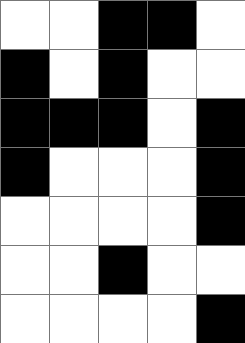[["white", "white", "black", "black", "white"], ["black", "white", "black", "white", "white"], ["black", "black", "black", "white", "black"], ["black", "white", "white", "white", "black"], ["white", "white", "white", "white", "black"], ["white", "white", "black", "white", "white"], ["white", "white", "white", "white", "black"]]